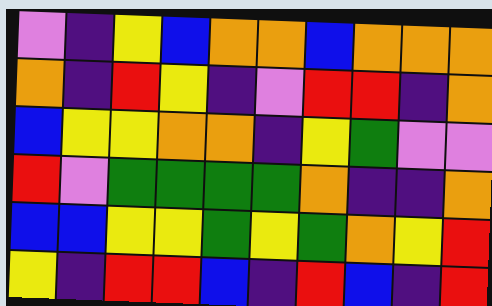[["violet", "indigo", "yellow", "blue", "orange", "orange", "blue", "orange", "orange", "orange"], ["orange", "indigo", "red", "yellow", "indigo", "violet", "red", "red", "indigo", "orange"], ["blue", "yellow", "yellow", "orange", "orange", "indigo", "yellow", "green", "violet", "violet"], ["red", "violet", "green", "green", "green", "green", "orange", "indigo", "indigo", "orange"], ["blue", "blue", "yellow", "yellow", "green", "yellow", "green", "orange", "yellow", "red"], ["yellow", "indigo", "red", "red", "blue", "indigo", "red", "blue", "indigo", "red"]]